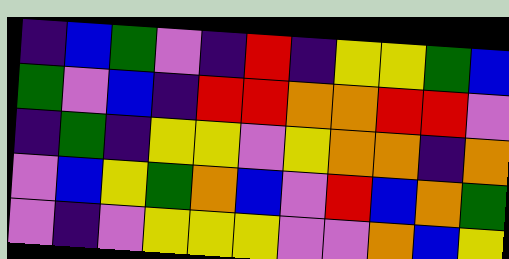[["indigo", "blue", "green", "violet", "indigo", "red", "indigo", "yellow", "yellow", "green", "blue"], ["green", "violet", "blue", "indigo", "red", "red", "orange", "orange", "red", "red", "violet"], ["indigo", "green", "indigo", "yellow", "yellow", "violet", "yellow", "orange", "orange", "indigo", "orange"], ["violet", "blue", "yellow", "green", "orange", "blue", "violet", "red", "blue", "orange", "green"], ["violet", "indigo", "violet", "yellow", "yellow", "yellow", "violet", "violet", "orange", "blue", "yellow"]]